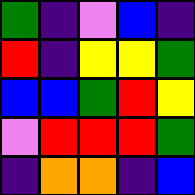[["green", "indigo", "violet", "blue", "indigo"], ["red", "indigo", "yellow", "yellow", "green"], ["blue", "blue", "green", "red", "yellow"], ["violet", "red", "red", "red", "green"], ["indigo", "orange", "orange", "indigo", "blue"]]